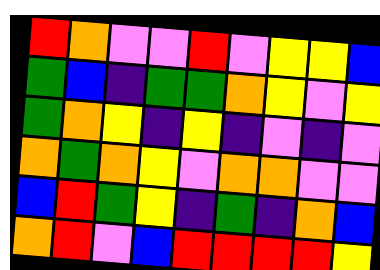[["red", "orange", "violet", "violet", "red", "violet", "yellow", "yellow", "blue"], ["green", "blue", "indigo", "green", "green", "orange", "yellow", "violet", "yellow"], ["green", "orange", "yellow", "indigo", "yellow", "indigo", "violet", "indigo", "violet"], ["orange", "green", "orange", "yellow", "violet", "orange", "orange", "violet", "violet"], ["blue", "red", "green", "yellow", "indigo", "green", "indigo", "orange", "blue"], ["orange", "red", "violet", "blue", "red", "red", "red", "red", "yellow"]]